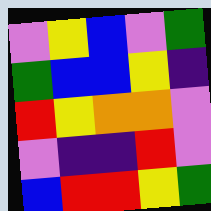[["violet", "yellow", "blue", "violet", "green"], ["green", "blue", "blue", "yellow", "indigo"], ["red", "yellow", "orange", "orange", "violet"], ["violet", "indigo", "indigo", "red", "violet"], ["blue", "red", "red", "yellow", "green"]]